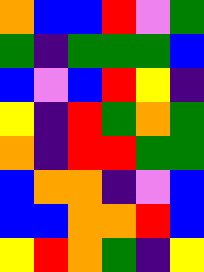[["orange", "blue", "blue", "red", "violet", "green"], ["green", "indigo", "green", "green", "green", "blue"], ["blue", "violet", "blue", "red", "yellow", "indigo"], ["yellow", "indigo", "red", "green", "orange", "green"], ["orange", "indigo", "red", "red", "green", "green"], ["blue", "orange", "orange", "indigo", "violet", "blue"], ["blue", "blue", "orange", "orange", "red", "blue"], ["yellow", "red", "orange", "green", "indigo", "yellow"]]